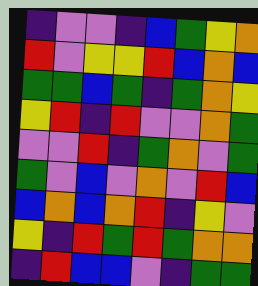[["indigo", "violet", "violet", "indigo", "blue", "green", "yellow", "orange"], ["red", "violet", "yellow", "yellow", "red", "blue", "orange", "blue"], ["green", "green", "blue", "green", "indigo", "green", "orange", "yellow"], ["yellow", "red", "indigo", "red", "violet", "violet", "orange", "green"], ["violet", "violet", "red", "indigo", "green", "orange", "violet", "green"], ["green", "violet", "blue", "violet", "orange", "violet", "red", "blue"], ["blue", "orange", "blue", "orange", "red", "indigo", "yellow", "violet"], ["yellow", "indigo", "red", "green", "red", "green", "orange", "orange"], ["indigo", "red", "blue", "blue", "violet", "indigo", "green", "green"]]